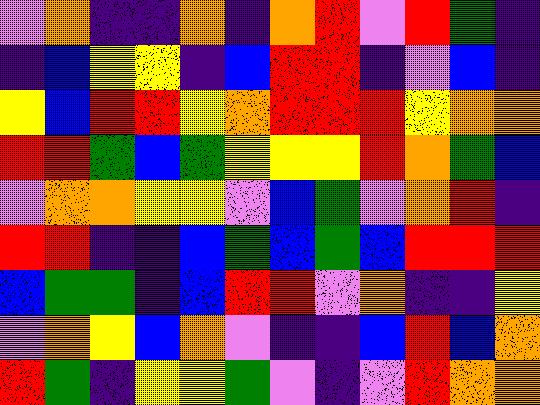[["violet", "orange", "indigo", "indigo", "orange", "indigo", "orange", "red", "violet", "red", "green", "indigo"], ["indigo", "blue", "yellow", "yellow", "indigo", "blue", "red", "red", "indigo", "violet", "blue", "indigo"], ["yellow", "blue", "red", "red", "yellow", "orange", "red", "red", "red", "yellow", "orange", "orange"], ["red", "red", "green", "blue", "green", "yellow", "yellow", "yellow", "red", "orange", "green", "blue"], ["violet", "orange", "orange", "yellow", "yellow", "violet", "blue", "green", "violet", "orange", "red", "indigo"], ["red", "red", "indigo", "indigo", "blue", "green", "blue", "green", "blue", "red", "red", "red"], ["blue", "green", "green", "indigo", "blue", "red", "red", "violet", "orange", "indigo", "indigo", "yellow"], ["violet", "orange", "yellow", "blue", "orange", "violet", "indigo", "indigo", "blue", "red", "blue", "orange"], ["red", "green", "indigo", "yellow", "yellow", "green", "violet", "indigo", "violet", "red", "orange", "orange"]]